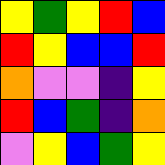[["yellow", "green", "yellow", "red", "blue"], ["red", "yellow", "blue", "blue", "red"], ["orange", "violet", "violet", "indigo", "yellow"], ["red", "blue", "green", "indigo", "orange"], ["violet", "yellow", "blue", "green", "yellow"]]